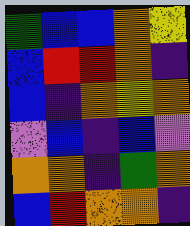[["green", "blue", "blue", "orange", "yellow"], ["blue", "red", "red", "orange", "indigo"], ["blue", "indigo", "orange", "yellow", "orange"], ["violet", "blue", "indigo", "blue", "violet"], ["orange", "orange", "indigo", "green", "orange"], ["blue", "red", "orange", "orange", "indigo"]]